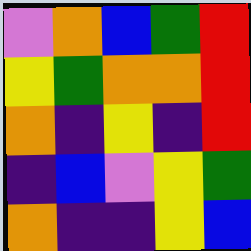[["violet", "orange", "blue", "green", "red"], ["yellow", "green", "orange", "orange", "red"], ["orange", "indigo", "yellow", "indigo", "red"], ["indigo", "blue", "violet", "yellow", "green"], ["orange", "indigo", "indigo", "yellow", "blue"]]